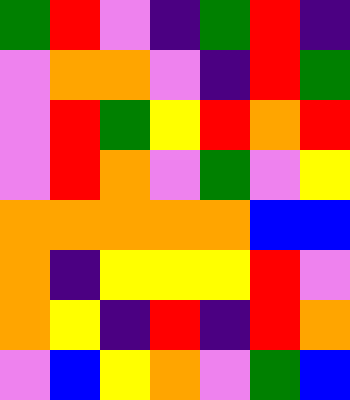[["green", "red", "violet", "indigo", "green", "red", "indigo"], ["violet", "orange", "orange", "violet", "indigo", "red", "green"], ["violet", "red", "green", "yellow", "red", "orange", "red"], ["violet", "red", "orange", "violet", "green", "violet", "yellow"], ["orange", "orange", "orange", "orange", "orange", "blue", "blue"], ["orange", "indigo", "yellow", "yellow", "yellow", "red", "violet"], ["orange", "yellow", "indigo", "red", "indigo", "red", "orange"], ["violet", "blue", "yellow", "orange", "violet", "green", "blue"]]